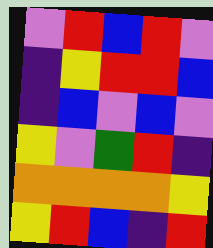[["violet", "red", "blue", "red", "violet"], ["indigo", "yellow", "red", "red", "blue"], ["indigo", "blue", "violet", "blue", "violet"], ["yellow", "violet", "green", "red", "indigo"], ["orange", "orange", "orange", "orange", "yellow"], ["yellow", "red", "blue", "indigo", "red"]]